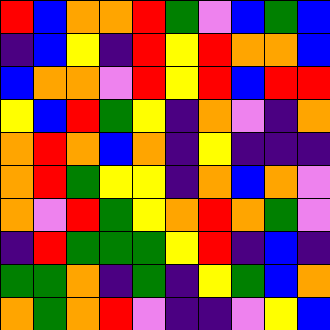[["red", "blue", "orange", "orange", "red", "green", "violet", "blue", "green", "blue"], ["indigo", "blue", "yellow", "indigo", "red", "yellow", "red", "orange", "orange", "blue"], ["blue", "orange", "orange", "violet", "red", "yellow", "red", "blue", "red", "red"], ["yellow", "blue", "red", "green", "yellow", "indigo", "orange", "violet", "indigo", "orange"], ["orange", "red", "orange", "blue", "orange", "indigo", "yellow", "indigo", "indigo", "indigo"], ["orange", "red", "green", "yellow", "yellow", "indigo", "orange", "blue", "orange", "violet"], ["orange", "violet", "red", "green", "yellow", "orange", "red", "orange", "green", "violet"], ["indigo", "red", "green", "green", "green", "yellow", "red", "indigo", "blue", "indigo"], ["green", "green", "orange", "indigo", "green", "indigo", "yellow", "green", "blue", "orange"], ["orange", "green", "orange", "red", "violet", "indigo", "indigo", "violet", "yellow", "blue"]]